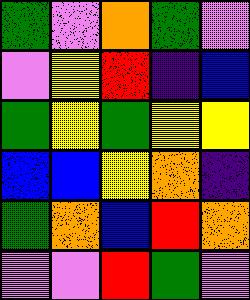[["green", "violet", "orange", "green", "violet"], ["violet", "yellow", "red", "indigo", "blue"], ["green", "yellow", "green", "yellow", "yellow"], ["blue", "blue", "yellow", "orange", "indigo"], ["green", "orange", "blue", "red", "orange"], ["violet", "violet", "red", "green", "violet"]]